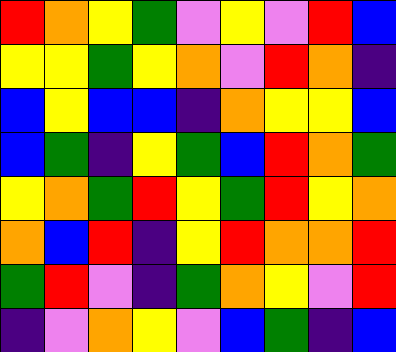[["red", "orange", "yellow", "green", "violet", "yellow", "violet", "red", "blue"], ["yellow", "yellow", "green", "yellow", "orange", "violet", "red", "orange", "indigo"], ["blue", "yellow", "blue", "blue", "indigo", "orange", "yellow", "yellow", "blue"], ["blue", "green", "indigo", "yellow", "green", "blue", "red", "orange", "green"], ["yellow", "orange", "green", "red", "yellow", "green", "red", "yellow", "orange"], ["orange", "blue", "red", "indigo", "yellow", "red", "orange", "orange", "red"], ["green", "red", "violet", "indigo", "green", "orange", "yellow", "violet", "red"], ["indigo", "violet", "orange", "yellow", "violet", "blue", "green", "indigo", "blue"]]